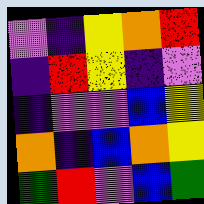[["violet", "indigo", "yellow", "orange", "red"], ["indigo", "red", "yellow", "indigo", "violet"], ["indigo", "violet", "violet", "blue", "yellow"], ["orange", "indigo", "blue", "orange", "yellow"], ["green", "red", "violet", "blue", "green"]]